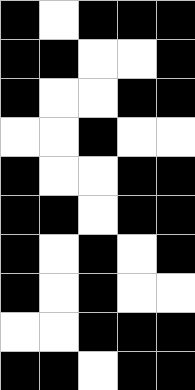[["black", "white", "black", "black", "black"], ["black", "black", "white", "white", "black"], ["black", "white", "white", "black", "black"], ["white", "white", "black", "white", "white"], ["black", "white", "white", "black", "black"], ["black", "black", "white", "black", "black"], ["black", "white", "black", "white", "black"], ["black", "white", "black", "white", "white"], ["white", "white", "black", "black", "black"], ["black", "black", "white", "black", "black"]]